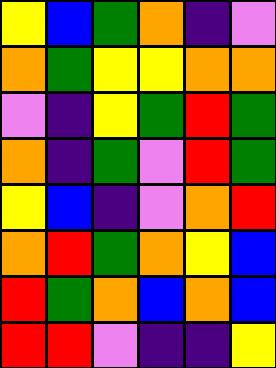[["yellow", "blue", "green", "orange", "indigo", "violet"], ["orange", "green", "yellow", "yellow", "orange", "orange"], ["violet", "indigo", "yellow", "green", "red", "green"], ["orange", "indigo", "green", "violet", "red", "green"], ["yellow", "blue", "indigo", "violet", "orange", "red"], ["orange", "red", "green", "orange", "yellow", "blue"], ["red", "green", "orange", "blue", "orange", "blue"], ["red", "red", "violet", "indigo", "indigo", "yellow"]]